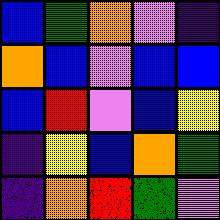[["blue", "green", "orange", "violet", "indigo"], ["orange", "blue", "violet", "blue", "blue"], ["blue", "red", "violet", "blue", "yellow"], ["indigo", "yellow", "blue", "orange", "green"], ["indigo", "orange", "red", "green", "violet"]]